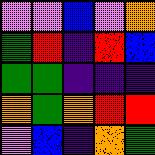[["violet", "violet", "blue", "violet", "orange"], ["green", "red", "indigo", "red", "blue"], ["green", "green", "indigo", "indigo", "indigo"], ["orange", "green", "orange", "red", "red"], ["violet", "blue", "indigo", "orange", "green"]]